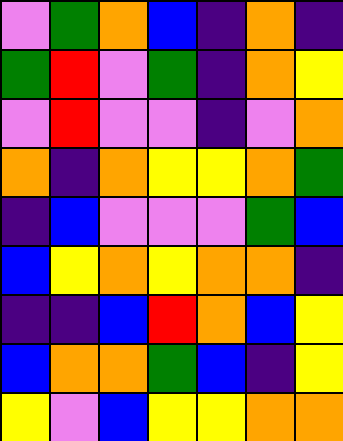[["violet", "green", "orange", "blue", "indigo", "orange", "indigo"], ["green", "red", "violet", "green", "indigo", "orange", "yellow"], ["violet", "red", "violet", "violet", "indigo", "violet", "orange"], ["orange", "indigo", "orange", "yellow", "yellow", "orange", "green"], ["indigo", "blue", "violet", "violet", "violet", "green", "blue"], ["blue", "yellow", "orange", "yellow", "orange", "orange", "indigo"], ["indigo", "indigo", "blue", "red", "orange", "blue", "yellow"], ["blue", "orange", "orange", "green", "blue", "indigo", "yellow"], ["yellow", "violet", "blue", "yellow", "yellow", "orange", "orange"]]